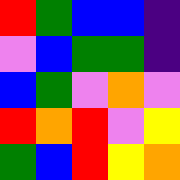[["red", "green", "blue", "blue", "indigo"], ["violet", "blue", "green", "green", "indigo"], ["blue", "green", "violet", "orange", "violet"], ["red", "orange", "red", "violet", "yellow"], ["green", "blue", "red", "yellow", "orange"]]